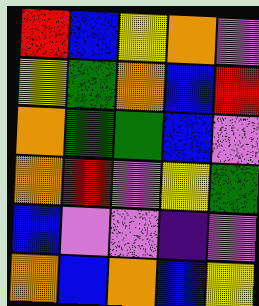[["red", "blue", "yellow", "orange", "violet"], ["yellow", "green", "orange", "blue", "red"], ["orange", "green", "green", "blue", "violet"], ["orange", "red", "violet", "yellow", "green"], ["blue", "violet", "violet", "indigo", "violet"], ["orange", "blue", "orange", "blue", "yellow"]]